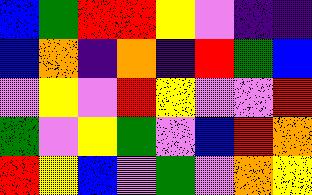[["blue", "green", "red", "red", "yellow", "violet", "indigo", "indigo"], ["blue", "orange", "indigo", "orange", "indigo", "red", "green", "blue"], ["violet", "yellow", "violet", "red", "yellow", "violet", "violet", "red"], ["green", "violet", "yellow", "green", "violet", "blue", "red", "orange"], ["red", "yellow", "blue", "violet", "green", "violet", "orange", "yellow"]]